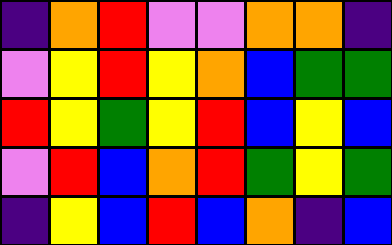[["indigo", "orange", "red", "violet", "violet", "orange", "orange", "indigo"], ["violet", "yellow", "red", "yellow", "orange", "blue", "green", "green"], ["red", "yellow", "green", "yellow", "red", "blue", "yellow", "blue"], ["violet", "red", "blue", "orange", "red", "green", "yellow", "green"], ["indigo", "yellow", "blue", "red", "blue", "orange", "indigo", "blue"]]